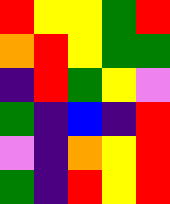[["red", "yellow", "yellow", "green", "red"], ["orange", "red", "yellow", "green", "green"], ["indigo", "red", "green", "yellow", "violet"], ["green", "indigo", "blue", "indigo", "red"], ["violet", "indigo", "orange", "yellow", "red"], ["green", "indigo", "red", "yellow", "red"]]